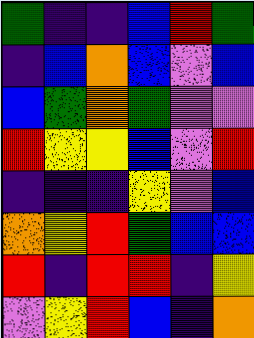[["green", "indigo", "indigo", "blue", "red", "green"], ["indigo", "blue", "orange", "blue", "violet", "blue"], ["blue", "green", "orange", "green", "violet", "violet"], ["red", "yellow", "yellow", "blue", "violet", "red"], ["indigo", "indigo", "indigo", "yellow", "violet", "blue"], ["orange", "yellow", "red", "green", "blue", "blue"], ["red", "indigo", "red", "red", "indigo", "yellow"], ["violet", "yellow", "red", "blue", "indigo", "orange"]]